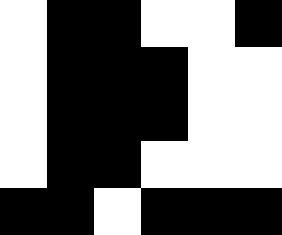[["white", "black", "black", "white", "white", "black"], ["white", "black", "black", "black", "white", "white"], ["white", "black", "black", "black", "white", "white"], ["white", "black", "black", "white", "white", "white"], ["black", "black", "white", "black", "black", "black"]]